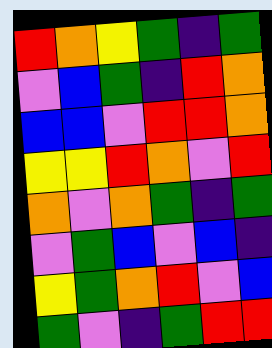[["red", "orange", "yellow", "green", "indigo", "green"], ["violet", "blue", "green", "indigo", "red", "orange"], ["blue", "blue", "violet", "red", "red", "orange"], ["yellow", "yellow", "red", "orange", "violet", "red"], ["orange", "violet", "orange", "green", "indigo", "green"], ["violet", "green", "blue", "violet", "blue", "indigo"], ["yellow", "green", "orange", "red", "violet", "blue"], ["green", "violet", "indigo", "green", "red", "red"]]